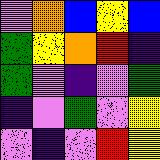[["violet", "orange", "blue", "yellow", "blue"], ["green", "yellow", "orange", "red", "indigo"], ["green", "violet", "indigo", "violet", "green"], ["indigo", "violet", "green", "violet", "yellow"], ["violet", "indigo", "violet", "red", "yellow"]]